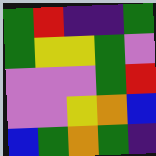[["green", "red", "indigo", "indigo", "green"], ["green", "yellow", "yellow", "green", "violet"], ["violet", "violet", "violet", "green", "red"], ["violet", "violet", "yellow", "orange", "blue"], ["blue", "green", "orange", "green", "indigo"]]